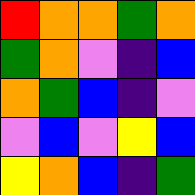[["red", "orange", "orange", "green", "orange"], ["green", "orange", "violet", "indigo", "blue"], ["orange", "green", "blue", "indigo", "violet"], ["violet", "blue", "violet", "yellow", "blue"], ["yellow", "orange", "blue", "indigo", "green"]]